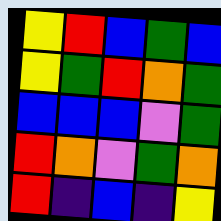[["yellow", "red", "blue", "green", "blue"], ["yellow", "green", "red", "orange", "green"], ["blue", "blue", "blue", "violet", "green"], ["red", "orange", "violet", "green", "orange"], ["red", "indigo", "blue", "indigo", "yellow"]]